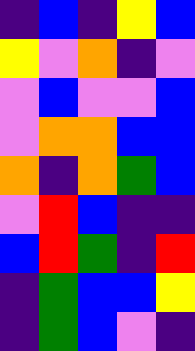[["indigo", "blue", "indigo", "yellow", "blue"], ["yellow", "violet", "orange", "indigo", "violet"], ["violet", "blue", "violet", "violet", "blue"], ["violet", "orange", "orange", "blue", "blue"], ["orange", "indigo", "orange", "green", "blue"], ["violet", "red", "blue", "indigo", "indigo"], ["blue", "red", "green", "indigo", "red"], ["indigo", "green", "blue", "blue", "yellow"], ["indigo", "green", "blue", "violet", "indigo"]]